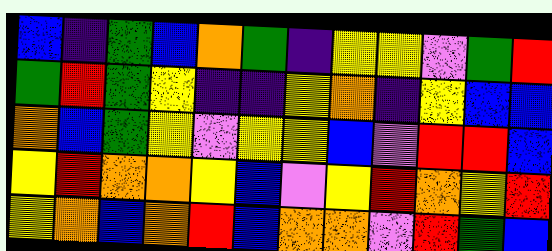[["blue", "indigo", "green", "blue", "orange", "green", "indigo", "yellow", "yellow", "violet", "green", "red"], ["green", "red", "green", "yellow", "indigo", "indigo", "yellow", "orange", "indigo", "yellow", "blue", "blue"], ["orange", "blue", "green", "yellow", "violet", "yellow", "yellow", "blue", "violet", "red", "red", "blue"], ["yellow", "red", "orange", "orange", "yellow", "blue", "violet", "yellow", "red", "orange", "yellow", "red"], ["yellow", "orange", "blue", "orange", "red", "blue", "orange", "orange", "violet", "red", "green", "blue"]]